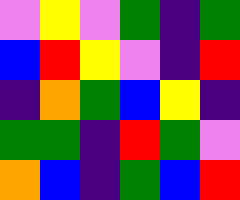[["violet", "yellow", "violet", "green", "indigo", "green"], ["blue", "red", "yellow", "violet", "indigo", "red"], ["indigo", "orange", "green", "blue", "yellow", "indigo"], ["green", "green", "indigo", "red", "green", "violet"], ["orange", "blue", "indigo", "green", "blue", "red"]]